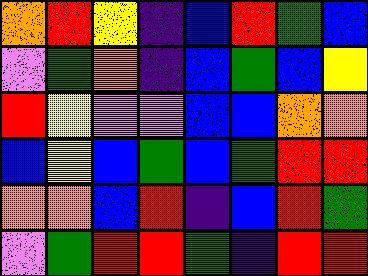[["orange", "red", "yellow", "indigo", "blue", "red", "green", "blue"], ["violet", "green", "orange", "indigo", "blue", "green", "blue", "yellow"], ["red", "yellow", "violet", "violet", "blue", "blue", "orange", "orange"], ["blue", "yellow", "blue", "green", "blue", "green", "red", "red"], ["orange", "orange", "blue", "red", "indigo", "blue", "red", "green"], ["violet", "green", "red", "red", "green", "indigo", "red", "red"]]